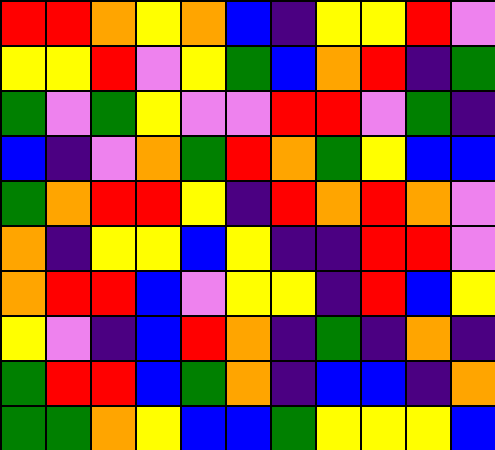[["red", "red", "orange", "yellow", "orange", "blue", "indigo", "yellow", "yellow", "red", "violet"], ["yellow", "yellow", "red", "violet", "yellow", "green", "blue", "orange", "red", "indigo", "green"], ["green", "violet", "green", "yellow", "violet", "violet", "red", "red", "violet", "green", "indigo"], ["blue", "indigo", "violet", "orange", "green", "red", "orange", "green", "yellow", "blue", "blue"], ["green", "orange", "red", "red", "yellow", "indigo", "red", "orange", "red", "orange", "violet"], ["orange", "indigo", "yellow", "yellow", "blue", "yellow", "indigo", "indigo", "red", "red", "violet"], ["orange", "red", "red", "blue", "violet", "yellow", "yellow", "indigo", "red", "blue", "yellow"], ["yellow", "violet", "indigo", "blue", "red", "orange", "indigo", "green", "indigo", "orange", "indigo"], ["green", "red", "red", "blue", "green", "orange", "indigo", "blue", "blue", "indigo", "orange"], ["green", "green", "orange", "yellow", "blue", "blue", "green", "yellow", "yellow", "yellow", "blue"]]